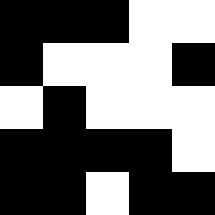[["black", "black", "black", "white", "white"], ["black", "white", "white", "white", "black"], ["white", "black", "white", "white", "white"], ["black", "black", "black", "black", "white"], ["black", "black", "white", "black", "black"]]